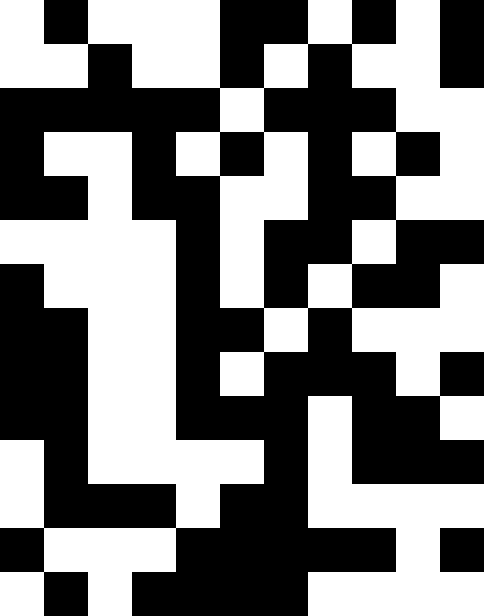[["white", "black", "white", "white", "white", "black", "black", "white", "black", "white", "black"], ["white", "white", "black", "white", "white", "black", "white", "black", "white", "white", "black"], ["black", "black", "black", "black", "black", "white", "black", "black", "black", "white", "white"], ["black", "white", "white", "black", "white", "black", "white", "black", "white", "black", "white"], ["black", "black", "white", "black", "black", "white", "white", "black", "black", "white", "white"], ["white", "white", "white", "white", "black", "white", "black", "black", "white", "black", "black"], ["black", "white", "white", "white", "black", "white", "black", "white", "black", "black", "white"], ["black", "black", "white", "white", "black", "black", "white", "black", "white", "white", "white"], ["black", "black", "white", "white", "black", "white", "black", "black", "black", "white", "black"], ["black", "black", "white", "white", "black", "black", "black", "white", "black", "black", "white"], ["white", "black", "white", "white", "white", "white", "black", "white", "black", "black", "black"], ["white", "black", "black", "black", "white", "black", "black", "white", "white", "white", "white"], ["black", "white", "white", "white", "black", "black", "black", "black", "black", "white", "black"], ["white", "black", "white", "black", "black", "black", "black", "white", "white", "white", "white"]]